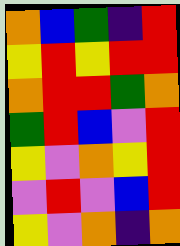[["orange", "blue", "green", "indigo", "red"], ["yellow", "red", "yellow", "red", "red"], ["orange", "red", "red", "green", "orange"], ["green", "red", "blue", "violet", "red"], ["yellow", "violet", "orange", "yellow", "red"], ["violet", "red", "violet", "blue", "red"], ["yellow", "violet", "orange", "indigo", "orange"]]